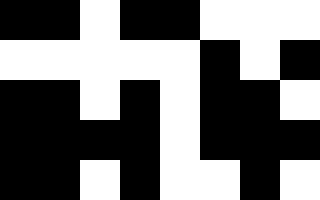[["black", "black", "white", "black", "black", "white", "white", "white"], ["white", "white", "white", "white", "white", "black", "white", "black"], ["black", "black", "white", "black", "white", "black", "black", "white"], ["black", "black", "black", "black", "white", "black", "black", "black"], ["black", "black", "white", "black", "white", "white", "black", "white"]]